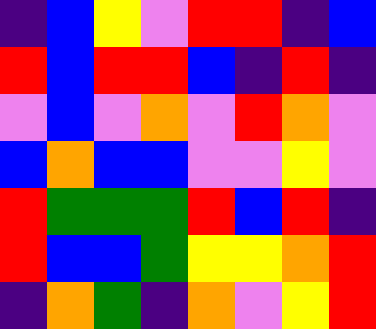[["indigo", "blue", "yellow", "violet", "red", "red", "indigo", "blue"], ["red", "blue", "red", "red", "blue", "indigo", "red", "indigo"], ["violet", "blue", "violet", "orange", "violet", "red", "orange", "violet"], ["blue", "orange", "blue", "blue", "violet", "violet", "yellow", "violet"], ["red", "green", "green", "green", "red", "blue", "red", "indigo"], ["red", "blue", "blue", "green", "yellow", "yellow", "orange", "red"], ["indigo", "orange", "green", "indigo", "orange", "violet", "yellow", "red"]]